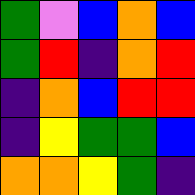[["green", "violet", "blue", "orange", "blue"], ["green", "red", "indigo", "orange", "red"], ["indigo", "orange", "blue", "red", "red"], ["indigo", "yellow", "green", "green", "blue"], ["orange", "orange", "yellow", "green", "indigo"]]